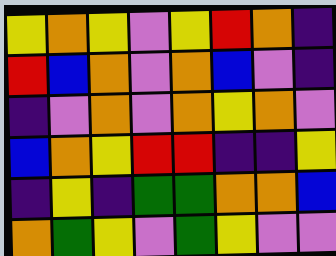[["yellow", "orange", "yellow", "violet", "yellow", "red", "orange", "indigo"], ["red", "blue", "orange", "violet", "orange", "blue", "violet", "indigo"], ["indigo", "violet", "orange", "violet", "orange", "yellow", "orange", "violet"], ["blue", "orange", "yellow", "red", "red", "indigo", "indigo", "yellow"], ["indigo", "yellow", "indigo", "green", "green", "orange", "orange", "blue"], ["orange", "green", "yellow", "violet", "green", "yellow", "violet", "violet"]]